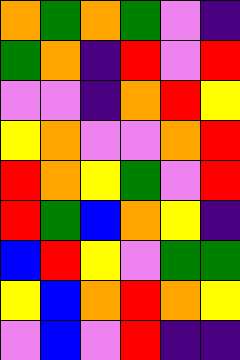[["orange", "green", "orange", "green", "violet", "indigo"], ["green", "orange", "indigo", "red", "violet", "red"], ["violet", "violet", "indigo", "orange", "red", "yellow"], ["yellow", "orange", "violet", "violet", "orange", "red"], ["red", "orange", "yellow", "green", "violet", "red"], ["red", "green", "blue", "orange", "yellow", "indigo"], ["blue", "red", "yellow", "violet", "green", "green"], ["yellow", "blue", "orange", "red", "orange", "yellow"], ["violet", "blue", "violet", "red", "indigo", "indigo"]]